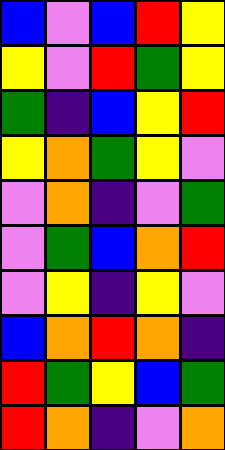[["blue", "violet", "blue", "red", "yellow"], ["yellow", "violet", "red", "green", "yellow"], ["green", "indigo", "blue", "yellow", "red"], ["yellow", "orange", "green", "yellow", "violet"], ["violet", "orange", "indigo", "violet", "green"], ["violet", "green", "blue", "orange", "red"], ["violet", "yellow", "indigo", "yellow", "violet"], ["blue", "orange", "red", "orange", "indigo"], ["red", "green", "yellow", "blue", "green"], ["red", "orange", "indigo", "violet", "orange"]]